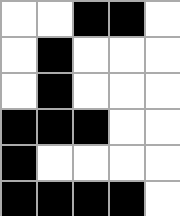[["white", "white", "black", "black", "white"], ["white", "black", "white", "white", "white"], ["white", "black", "white", "white", "white"], ["black", "black", "black", "white", "white"], ["black", "white", "white", "white", "white"], ["black", "black", "black", "black", "white"]]